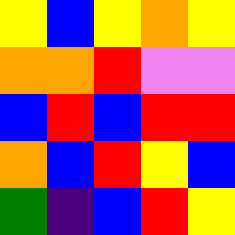[["yellow", "blue", "yellow", "orange", "yellow"], ["orange", "orange", "red", "violet", "violet"], ["blue", "red", "blue", "red", "red"], ["orange", "blue", "red", "yellow", "blue"], ["green", "indigo", "blue", "red", "yellow"]]